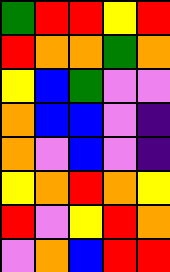[["green", "red", "red", "yellow", "red"], ["red", "orange", "orange", "green", "orange"], ["yellow", "blue", "green", "violet", "violet"], ["orange", "blue", "blue", "violet", "indigo"], ["orange", "violet", "blue", "violet", "indigo"], ["yellow", "orange", "red", "orange", "yellow"], ["red", "violet", "yellow", "red", "orange"], ["violet", "orange", "blue", "red", "red"]]